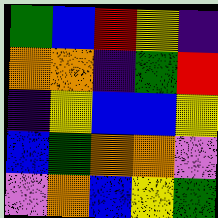[["green", "blue", "red", "yellow", "indigo"], ["orange", "orange", "indigo", "green", "red"], ["indigo", "yellow", "blue", "blue", "yellow"], ["blue", "green", "orange", "orange", "violet"], ["violet", "orange", "blue", "yellow", "green"]]